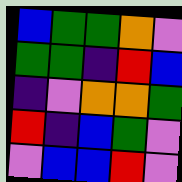[["blue", "green", "green", "orange", "violet"], ["green", "green", "indigo", "red", "blue"], ["indigo", "violet", "orange", "orange", "green"], ["red", "indigo", "blue", "green", "violet"], ["violet", "blue", "blue", "red", "violet"]]